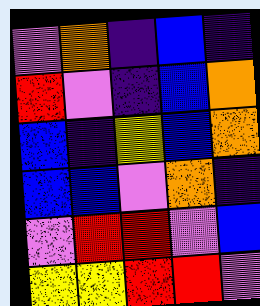[["violet", "orange", "indigo", "blue", "indigo"], ["red", "violet", "indigo", "blue", "orange"], ["blue", "indigo", "yellow", "blue", "orange"], ["blue", "blue", "violet", "orange", "indigo"], ["violet", "red", "red", "violet", "blue"], ["yellow", "yellow", "red", "red", "violet"]]